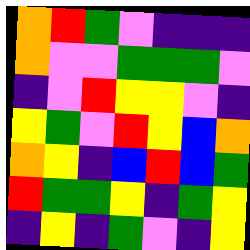[["orange", "red", "green", "violet", "indigo", "indigo", "indigo"], ["orange", "violet", "violet", "green", "green", "green", "violet"], ["indigo", "violet", "red", "yellow", "yellow", "violet", "indigo"], ["yellow", "green", "violet", "red", "yellow", "blue", "orange"], ["orange", "yellow", "indigo", "blue", "red", "blue", "green"], ["red", "green", "green", "yellow", "indigo", "green", "yellow"], ["indigo", "yellow", "indigo", "green", "violet", "indigo", "yellow"]]